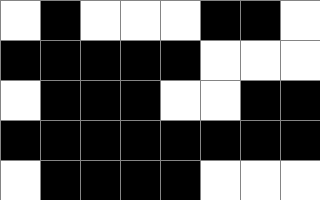[["white", "black", "white", "white", "white", "black", "black", "white"], ["black", "black", "black", "black", "black", "white", "white", "white"], ["white", "black", "black", "black", "white", "white", "black", "black"], ["black", "black", "black", "black", "black", "black", "black", "black"], ["white", "black", "black", "black", "black", "white", "white", "white"]]